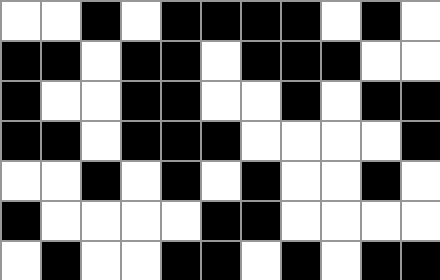[["white", "white", "black", "white", "black", "black", "black", "black", "white", "black", "white"], ["black", "black", "white", "black", "black", "white", "black", "black", "black", "white", "white"], ["black", "white", "white", "black", "black", "white", "white", "black", "white", "black", "black"], ["black", "black", "white", "black", "black", "black", "white", "white", "white", "white", "black"], ["white", "white", "black", "white", "black", "white", "black", "white", "white", "black", "white"], ["black", "white", "white", "white", "white", "black", "black", "white", "white", "white", "white"], ["white", "black", "white", "white", "black", "black", "white", "black", "white", "black", "black"]]